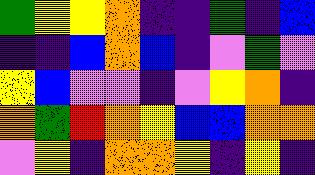[["green", "yellow", "yellow", "orange", "indigo", "indigo", "green", "indigo", "blue"], ["indigo", "indigo", "blue", "orange", "blue", "indigo", "violet", "green", "violet"], ["yellow", "blue", "violet", "violet", "indigo", "violet", "yellow", "orange", "indigo"], ["orange", "green", "red", "orange", "yellow", "blue", "blue", "orange", "orange"], ["violet", "yellow", "indigo", "orange", "orange", "yellow", "indigo", "yellow", "indigo"]]